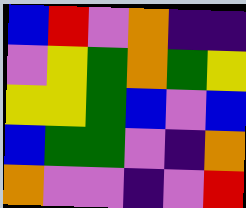[["blue", "red", "violet", "orange", "indigo", "indigo"], ["violet", "yellow", "green", "orange", "green", "yellow"], ["yellow", "yellow", "green", "blue", "violet", "blue"], ["blue", "green", "green", "violet", "indigo", "orange"], ["orange", "violet", "violet", "indigo", "violet", "red"]]